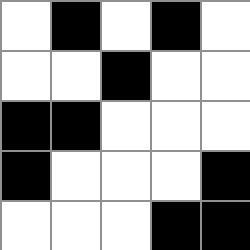[["white", "black", "white", "black", "white"], ["white", "white", "black", "white", "white"], ["black", "black", "white", "white", "white"], ["black", "white", "white", "white", "black"], ["white", "white", "white", "black", "black"]]